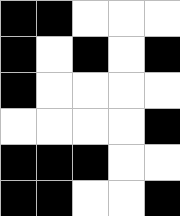[["black", "black", "white", "white", "white"], ["black", "white", "black", "white", "black"], ["black", "white", "white", "white", "white"], ["white", "white", "white", "white", "black"], ["black", "black", "black", "white", "white"], ["black", "black", "white", "white", "black"]]